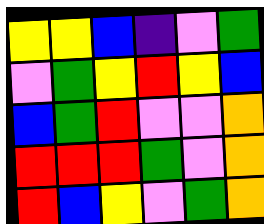[["yellow", "yellow", "blue", "indigo", "violet", "green"], ["violet", "green", "yellow", "red", "yellow", "blue"], ["blue", "green", "red", "violet", "violet", "orange"], ["red", "red", "red", "green", "violet", "orange"], ["red", "blue", "yellow", "violet", "green", "orange"]]